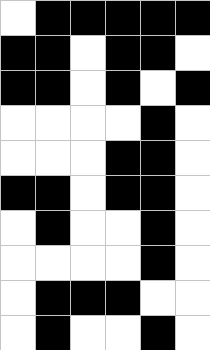[["white", "black", "black", "black", "black", "black"], ["black", "black", "white", "black", "black", "white"], ["black", "black", "white", "black", "white", "black"], ["white", "white", "white", "white", "black", "white"], ["white", "white", "white", "black", "black", "white"], ["black", "black", "white", "black", "black", "white"], ["white", "black", "white", "white", "black", "white"], ["white", "white", "white", "white", "black", "white"], ["white", "black", "black", "black", "white", "white"], ["white", "black", "white", "white", "black", "white"]]